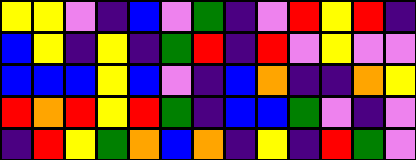[["yellow", "yellow", "violet", "indigo", "blue", "violet", "green", "indigo", "violet", "red", "yellow", "red", "indigo"], ["blue", "yellow", "indigo", "yellow", "indigo", "green", "red", "indigo", "red", "violet", "yellow", "violet", "violet"], ["blue", "blue", "blue", "yellow", "blue", "violet", "indigo", "blue", "orange", "indigo", "indigo", "orange", "yellow"], ["red", "orange", "red", "yellow", "red", "green", "indigo", "blue", "blue", "green", "violet", "indigo", "violet"], ["indigo", "red", "yellow", "green", "orange", "blue", "orange", "indigo", "yellow", "indigo", "red", "green", "violet"]]